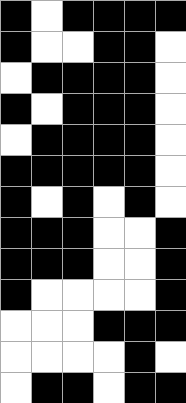[["black", "white", "black", "black", "black", "black"], ["black", "white", "white", "black", "black", "white"], ["white", "black", "black", "black", "black", "white"], ["black", "white", "black", "black", "black", "white"], ["white", "black", "black", "black", "black", "white"], ["black", "black", "black", "black", "black", "white"], ["black", "white", "black", "white", "black", "white"], ["black", "black", "black", "white", "white", "black"], ["black", "black", "black", "white", "white", "black"], ["black", "white", "white", "white", "white", "black"], ["white", "white", "white", "black", "black", "black"], ["white", "white", "white", "white", "black", "white"], ["white", "black", "black", "white", "black", "black"]]